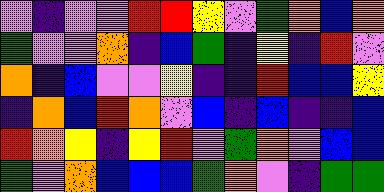[["violet", "indigo", "violet", "violet", "red", "red", "yellow", "violet", "green", "orange", "blue", "orange"], ["green", "violet", "violet", "orange", "indigo", "blue", "green", "indigo", "yellow", "indigo", "red", "violet"], ["orange", "indigo", "blue", "violet", "violet", "yellow", "indigo", "indigo", "red", "blue", "blue", "yellow"], ["indigo", "orange", "blue", "red", "orange", "violet", "blue", "indigo", "blue", "indigo", "indigo", "blue"], ["red", "orange", "yellow", "indigo", "yellow", "red", "violet", "green", "orange", "violet", "blue", "blue"], ["green", "violet", "orange", "blue", "blue", "blue", "green", "orange", "violet", "indigo", "green", "green"]]